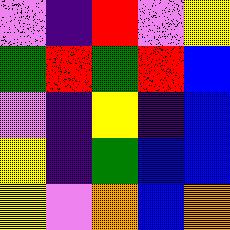[["violet", "indigo", "red", "violet", "yellow"], ["green", "red", "green", "red", "blue"], ["violet", "indigo", "yellow", "indigo", "blue"], ["yellow", "indigo", "green", "blue", "blue"], ["yellow", "violet", "orange", "blue", "orange"]]